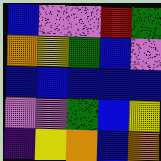[["blue", "violet", "violet", "red", "green"], ["orange", "yellow", "green", "blue", "violet"], ["blue", "blue", "blue", "blue", "blue"], ["violet", "violet", "green", "blue", "yellow"], ["indigo", "yellow", "orange", "blue", "orange"]]